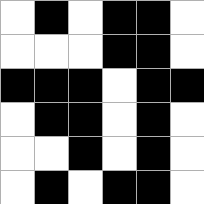[["white", "black", "white", "black", "black", "white"], ["white", "white", "white", "black", "black", "white"], ["black", "black", "black", "white", "black", "black"], ["white", "black", "black", "white", "black", "white"], ["white", "white", "black", "white", "black", "white"], ["white", "black", "white", "black", "black", "white"]]